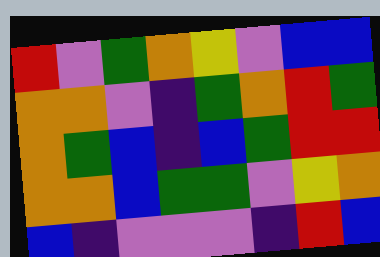[["red", "violet", "green", "orange", "yellow", "violet", "blue", "blue"], ["orange", "orange", "violet", "indigo", "green", "orange", "red", "green"], ["orange", "green", "blue", "indigo", "blue", "green", "red", "red"], ["orange", "orange", "blue", "green", "green", "violet", "yellow", "orange"], ["blue", "indigo", "violet", "violet", "violet", "indigo", "red", "blue"]]